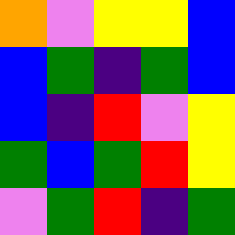[["orange", "violet", "yellow", "yellow", "blue"], ["blue", "green", "indigo", "green", "blue"], ["blue", "indigo", "red", "violet", "yellow"], ["green", "blue", "green", "red", "yellow"], ["violet", "green", "red", "indigo", "green"]]